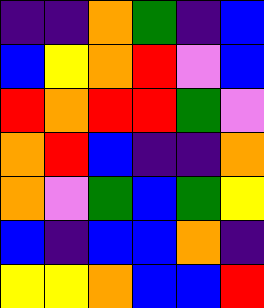[["indigo", "indigo", "orange", "green", "indigo", "blue"], ["blue", "yellow", "orange", "red", "violet", "blue"], ["red", "orange", "red", "red", "green", "violet"], ["orange", "red", "blue", "indigo", "indigo", "orange"], ["orange", "violet", "green", "blue", "green", "yellow"], ["blue", "indigo", "blue", "blue", "orange", "indigo"], ["yellow", "yellow", "orange", "blue", "blue", "red"]]